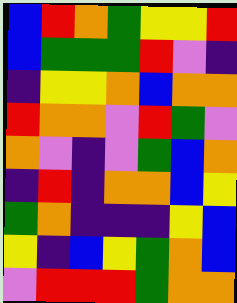[["blue", "red", "orange", "green", "yellow", "yellow", "red"], ["blue", "green", "green", "green", "red", "violet", "indigo"], ["indigo", "yellow", "yellow", "orange", "blue", "orange", "orange"], ["red", "orange", "orange", "violet", "red", "green", "violet"], ["orange", "violet", "indigo", "violet", "green", "blue", "orange"], ["indigo", "red", "indigo", "orange", "orange", "blue", "yellow"], ["green", "orange", "indigo", "indigo", "indigo", "yellow", "blue"], ["yellow", "indigo", "blue", "yellow", "green", "orange", "blue"], ["violet", "red", "red", "red", "green", "orange", "orange"]]